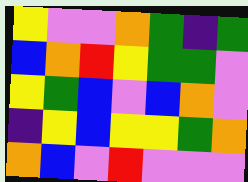[["yellow", "violet", "violet", "orange", "green", "indigo", "green"], ["blue", "orange", "red", "yellow", "green", "green", "violet"], ["yellow", "green", "blue", "violet", "blue", "orange", "violet"], ["indigo", "yellow", "blue", "yellow", "yellow", "green", "orange"], ["orange", "blue", "violet", "red", "violet", "violet", "violet"]]